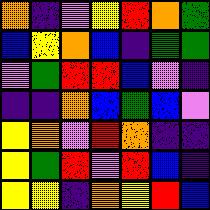[["orange", "indigo", "violet", "yellow", "red", "orange", "green"], ["blue", "yellow", "orange", "blue", "indigo", "green", "green"], ["violet", "green", "red", "red", "blue", "violet", "indigo"], ["indigo", "indigo", "orange", "blue", "green", "blue", "violet"], ["yellow", "orange", "violet", "red", "orange", "indigo", "indigo"], ["yellow", "green", "red", "violet", "red", "blue", "indigo"], ["yellow", "yellow", "indigo", "orange", "yellow", "red", "blue"]]